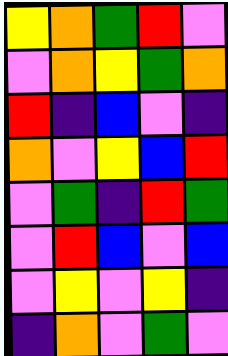[["yellow", "orange", "green", "red", "violet"], ["violet", "orange", "yellow", "green", "orange"], ["red", "indigo", "blue", "violet", "indigo"], ["orange", "violet", "yellow", "blue", "red"], ["violet", "green", "indigo", "red", "green"], ["violet", "red", "blue", "violet", "blue"], ["violet", "yellow", "violet", "yellow", "indigo"], ["indigo", "orange", "violet", "green", "violet"]]